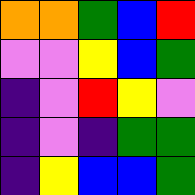[["orange", "orange", "green", "blue", "red"], ["violet", "violet", "yellow", "blue", "green"], ["indigo", "violet", "red", "yellow", "violet"], ["indigo", "violet", "indigo", "green", "green"], ["indigo", "yellow", "blue", "blue", "green"]]